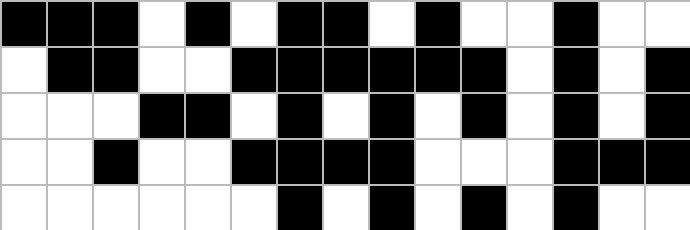[["black", "black", "black", "white", "black", "white", "black", "black", "white", "black", "white", "white", "black", "white", "white"], ["white", "black", "black", "white", "white", "black", "black", "black", "black", "black", "black", "white", "black", "white", "black"], ["white", "white", "white", "black", "black", "white", "black", "white", "black", "white", "black", "white", "black", "white", "black"], ["white", "white", "black", "white", "white", "black", "black", "black", "black", "white", "white", "white", "black", "black", "black"], ["white", "white", "white", "white", "white", "white", "black", "white", "black", "white", "black", "white", "black", "white", "white"]]